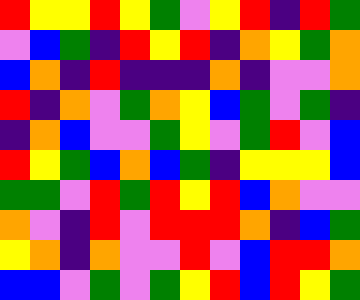[["red", "yellow", "yellow", "red", "yellow", "green", "violet", "yellow", "red", "indigo", "red", "green"], ["violet", "blue", "green", "indigo", "red", "yellow", "red", "indigo", "orange", "yellow", "green", "orange"], ["blue", "orange", "indigo", "red", "indigo", "indigo", "indigo", "orange", "indigo", "violet", "violet", "orange"], ["red", "indigo", "orange", "violet", "green", "orange", "yellow", "blue", "green", "violet", "green", "indigo"], ["indigo", "orange", "blue", "violet", "violet", "green", "yellow", "violet", "green", "red", "violet", "blue"], ["red", "yellow", "green", "blue", "orange", "blue", "green", "indigo", "yellow", "yellow", "yellow", "blue"], ["green", "green", "violet", "red", "green", "red", "yellow", "red", "blue", "orange", "violet", "violet"], ["orange", "violet", "indigo", "red", "violet", "red", "red", "red", "orange", "indigo", "blue", "green"], ["yellow", "orange", "indigo", "orange", "violet", "violet", "red", "violet", "blue", "red", "red", "orange"], ["blue", "blue", "violet", "green", "violet", "green", "yellow", "red", "blue", "red", "yellow", "green"]]